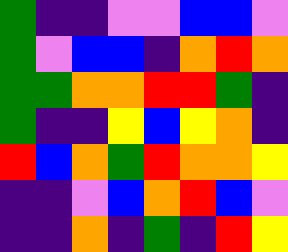[["green", "indigo", "indigo", "violet", "violet", "blue", "blue", "violet"], ["green", "violet", "blue", "blue", "indigo", "orange", "red", "orange"], ["green", "green", "orange", "orange", "red", "red", "green", "indigo"], ["green", "indigo", "indigo", "yellow", "blue", "yellow", "orange", "indigo"], ["red", "blue", "orange", "green", "red", "orange", "orange", "yellow"], ["indigo", "indigo", "violet", "blue", "orange", "red", "blue", "violet"], ["indigo", "indigo", "orange", "indigo", "green", "indigo", "red", "yellow"]]